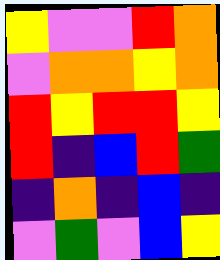[["yellow", "violet", "violet", "red", "orange"], ["violet", "orange", "orange", "yellow", "orange"], ["red", "yellow", "red", "red", "yellow"], ["red", "indigo", "blue", "red", "green"], ["indigo", "orange", "indigo", "blue", "indigo"], ["violet", "green", "violet", "blue", "yellow"]]